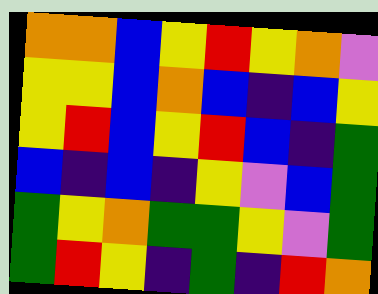[["orange", "orange", "blue", "yellow", "red", "yellow", "orange", "violet"], ["yellow", "yellow", "blue", "orange", "blue", "indigo", "blue", "yellow"], ["yellow", "red", "blue", "yellow", "red", "blue", "indigo", "green"], ["blue", "indigo", "blue", "indigo", "yellow", "violet", "blue", "green"], ["green", "yellow", "orange", "green", "green", "yellow", "violet", "green"], ["green", "red", "yellow", "indigo", "green", "indigo", "red", "orange"]]